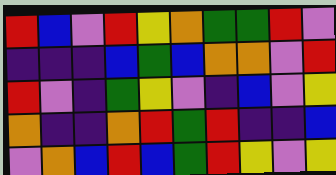[["red", "blue", "violet", "red", "yellow", "orange", "green", "green", "red", "violet"], ["indigo", "indigo", "indigo", "blue", "green", "blue", "orange", "orange", "violet", "red"], ["red", "violet", "indigo", "green", "yellow", "violet", "indigo", "blue", "violet", "yellow"], ["orange", "indigo", "indigo", "orange", "red", "green", "red", "indigo", "indigo", "blue"], ["violet", "orange", "blue", "red", "blue", "green", "red", "yellow", "violet", "yellow"]]